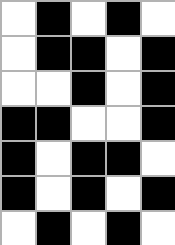[["white", "black", "white", "black", "white"], ["white", "black", "black", "white", "black"], ["white", "white", "black", "white", "black"], ["black", "black", "white", "white", "black"], ["black", "white", "black", "black", "white"], ["black", "white", "black", "white", "black"], ["white", "black", "white", "black", "white"]]